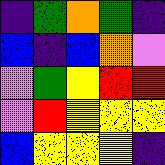[["indigo", "green", "orange", "green", "indigo"], ["blue", "indigo", "blue", "orange", "violet"], ["violet", "green", "yellow", "red", "red"], ["violet", "red", "yellow", "yellow", "yellow"], ["blue", "yellow", "yellow", "yellow", "indigo"]]